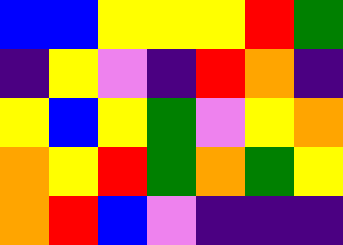[["blue", "blue", "yellow", "yellow", "yellow", "red", "green"], ["indigo", "yellow", "violet", "indigo", "red", "orange", "indigo"], ["yellow", "blue", "yellow", "green", "violet", "yellow", "orange"], ["orange", "yellow", "red", "green", "orange", "green", "yellow"], ["orange", "red", "blue", "violet", "indigo", "indigo", "indigo"]]